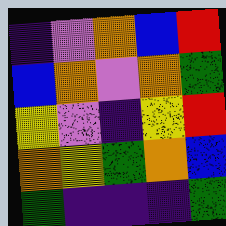[["indigo", "violet", "orange", "blue", "red"], ["blue", "orange", "violet", "orange", "green"], ["yellow", "violet", "indigo", "yellow", "red"], ["orange", "yellow", "green", "orange", "blue"], ["green", "indigo", "indigo", "indigo", "green"]]